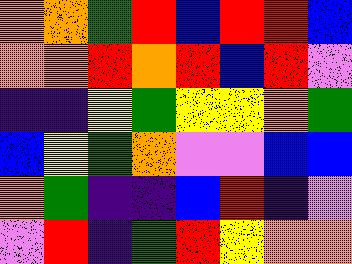[["orange", "orange", "green", "red", "blue", "red", "red", "blue"], ["orange", "orange", "red", "orange", "red", "blue", "red", "violet"], ["indigo", "indigo", "yellow", "green", "yellow", "yellow", "orange", "green"], ["blue", "yellow", "green", "orange", "violet", "violet", "blue", "blue"], ["orange", "green", "indigo", "indigo", "blue", "red", "indigo", "violet"], ["violet", "red", "indigo", "green", "red", "yellow", "orange", "orange"]]